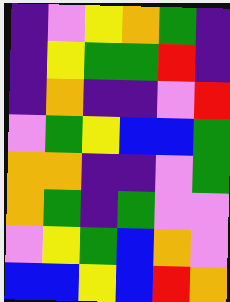[["indigo", "violet", "yellow", "orange", "green", "indigo"], ["indigo", "yellow", "green", "green", "red", "indigo"], ["indigo", "orange", "indigo", "indigo", "violet", "red"], ["violet", "green", "yellow", "blue", "blue", "green"], ["orange", "orange", "indigo", "indigo", "violet", "green"], ["orange", "green", "indigo", "green", "violet", "violet"], ["violet", "yellow", "green", "blue", "orange", "violet"], ["blue", "blue", "yellow", "blue", "red", "orange"]]